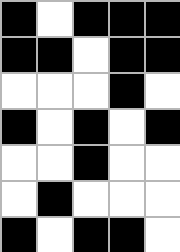[["black", "white", "black", "black", "black"], ["black", "black", "white", "black", "black"], ["white", "white", "white", "black", "white"], ["black", "white", "black", "white", "black"], ["white", "white", "black", "white", "white"], ["white", "black", "white", "white", "white"], ["black", "white", "black", "black", "white"]]